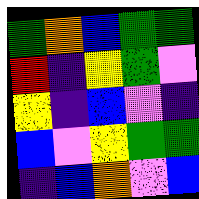[["green", "orange", "blue", "green", "green"], ["red", "indigo", "yellow", "green", "violet"], ["yellow", "indigo", "blue", "violet", "indigo"], ["blue", "violet", "yellow", "green", "green"], ["indigo", "blue", "orange", "violet", "blue"]]